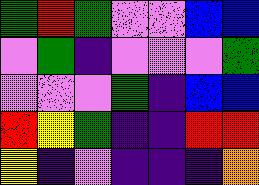[["green", "red", "green", "violet", "violet", "blue", "blue"], ["violet", "green", "indigo", "violet", "violet", "violet", "green"], ["violet", "violet", "violet", "green", "indigo", "blue", "blue"], ["red", "yellow", "green", "indigo", "indigo", "red", "red"], ["yellow", "indigo", "violet", "indigo", "indigo", "indigo", "orange"]]